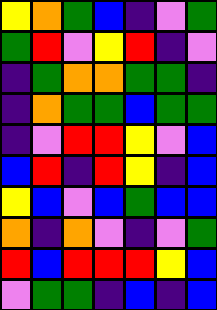[["yellow", "orange", "green", "blue", "indigo", "violet", "green"], ["green", "red", "violet", "yellow", "red", "indigo", "violet"], ["indigo", "green", "orange", "orange", "green", "green", "indigo"], ["indigo", "orange", "green", "green", "blue", "green", "green"], ["indigo", "violet", "red", "red", "yellow", "violet", "blue"], ["blue", "red", "indigo", "red", "yellow", "indigo", "blue"], ["yellow", "blue", "violet", "blue", "green", "blue", "blue"], ["orange", "indigo", "orange", "violet", "indigo", "violet", "green"], ["red", "blue", "red", "red", "red", "yellow", "blue"], ["violet", "green", "green", "indigo", "blue", "indigo", "blue"]]